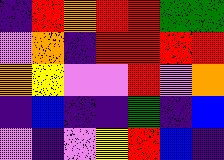[["indigo", "red", "orange", "red", "red", "green", "green"], ["violet", "orange", "indigo", "red", "red", "red", "red"], ["orange", "yellow", "violet", "violet", "red", "violet", "orange"], ["indigo", "blue", "indigo", "indigo", "green", "indigo", "blue"], ["violet", "indigo", "violet", "yellow", "red", "blue", "indigo"]]